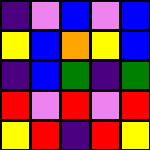[["indigo", "violet", "blue", "violet", "blue"], ["yellow", "blue", "orange", "yellow", "blue"], ["indigo", "blue", "green", "indigo", "green"], ["red", "violet", "red", "violet", "red"], ["yellow", "red", "indigo", "red", "yellow"]]